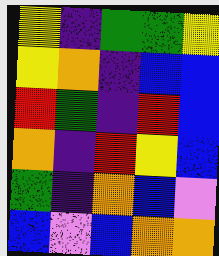[["yellow", "indigo", "green", "green", "yellow"], ["yellow", "orange", "indigo", "blue", "blue"], ["red", "green", "indigo", "red", "blue"], ["orange", "indigo", "red", "yellow", "blue"], ["green", "indigo", "orange", "blue", "violet"], ["blue", "violet", "blue", "orange", "orange"]]